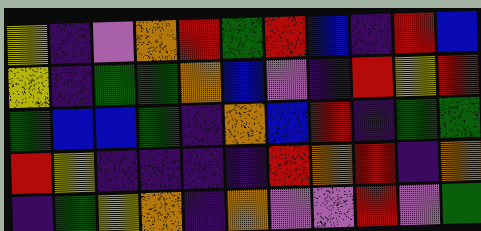[["yellow", "indigo", "violet", "orange", "red", "green", "red", "blue", "indigo", "red", "blue"], ["yellow", "indigo", "green", "green", "orange", "blue", "violet", "indigo", "red", "yellow", "red"], ["green", "blue", "blue", "green", "indigo", "orange", "blue", "red", "indigo", "green", "green"], ["red", "yellow", "indigo", "indigo", "indigo", "indigo", "red", "orange", "red", "indigo", "orange"], ["indigo", "green", "yellow", "orange", "indigo", "orange", "violet", "violet", "red", "violet", "green"]]